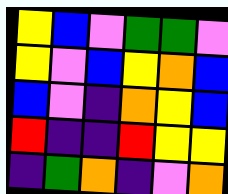[["yellow", "blue", "violet", "green", "green", "violet"], ["yellow", "violet", "blue", "yellow", "orange", "blue"], ["blue", "violet", "indigo", "orange", "yellow", "blue"], ["red", "indigo", "indigo", "red", "yellow", "yellow"], ["indigo", "green", "orange", "indigo", "violet", "orange"]]